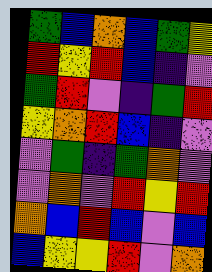[["green", "blue", "orange", "blue", "green", "yellow"], ["red", "yellow", "red", "blue", "indigo", "violet"], ["green", "red", "violet", "indigo", "green", "red"], ["yellow", "orange", "red", "blue", "indigo", "violet"], ["violet", "green", "indigo", "green", "orange", "violet"], ["violet", "orange", "violet", "red", "yellow", "red"], ["orange", "blue", "red", "blue", "violet", "blue"], ["blue", "yellow", "yellow", "red", "violet", "orange"]]